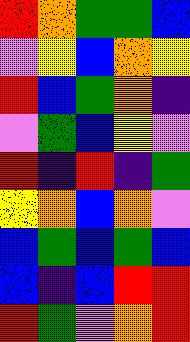[["red", "orange", "green", "green", "blue"], ["violet", "yellow", "blue", "orange", "yellow"], ["red", "blue", "green", "orange", "indigo"], ["violet", "green", "blue", "yellow", "violet"], ["red", "indigo", "red", "indigo", "green"], ["yellow", "orange", "blue", "orange", "violet"], ["blue", "green", "blue", "green", "blue"], ["blue", "indigo", "blue", "red", "red"], ["red", "green", "violet", "orange", "red"]]